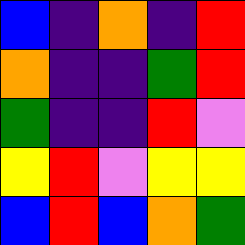[["blue", "indigo", "orange", "indigo", "red"], ["orange", "indigo", "indigo", "green", "red"], ["green", "indigo", "indigo", "red", "violet"], ["yellow", "red", "violet", "yellow", "yellow"], ["blue", "red", "blue", "orange", "green"]]